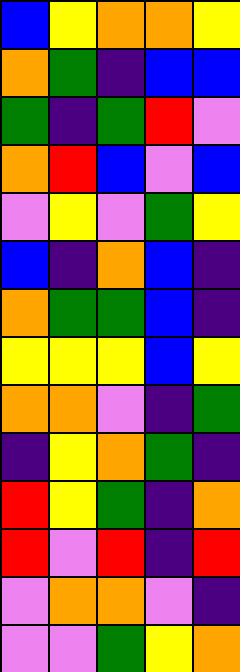[["blue", "yellow", "orange", "orange", "yellow"], ["orange", "green", "indigo", "blue", "blue"], ["green", "indigo", "green", "red", "violet"], ["orange", "red", "blue", "violet", "blue"], ["violet", "yellow", "violet", "green", "yellow"], ["blue", "indigo", "orange", "blue", "indigo"], ["orange", "green", "green", "blue", "indigo"], ["yellow", "yellow", "yellow", "blue", "yellow"], ["orange", "orange", "violet", "indigo", "green"], ["indigo", "yellow", "orange", "green", "indigo"], ["red", "yellow", "green", "indigo", "orange"], ["red", "violet", "red", "indigo", "red"], ["violet", "orange", "orange", "violet", "indigo"], ["violet", "violet", "green", "yellow", "orange"]]